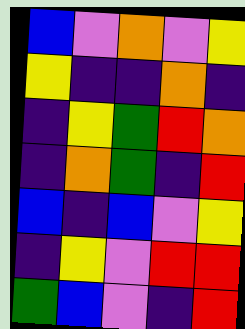[["blue", "violet", "orange", "violet", "yellow"], ["yellow", "indigo", "indigo", "orange", "indigo"], ["indigo", "yellow", "green", "red", "orange"], ["indigo", "orange", "green", "indigo", "red"], ["blue", "indigo", "blue", "violet", "yellow"], ["indigo", "yellow", "violet", "red", "red"], ["green", "blue", "violet", "indigo", "red"]]